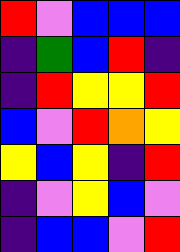[["red", "violet", "blue", "blue", "blue"], ["indigo", "green", "blue", "red", "indigo"], ["indigo", "red", "yellow", "yellow", "red"], ["blue", "violet", "red", "orange", "yellow"], ["yellow", "blue", "yellow", "indigo", "red"], ["indigo", "violet", "yellow", "blue", "violet"], ["indigo", "blue", "blue", "violet", "red"]]